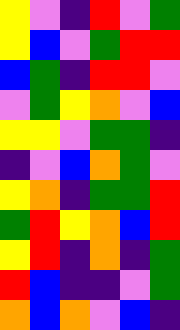[["yellow", "violet", "indigo", "red", "violet", "green"], ["yellow", "blue", "violet", "green", "red", "red"], ["blue", "green", "indigo", "red", "red", "violet"], ["violet", "green", "yellow", "orange", "violet", "blue"], ["yellow", "yellow", "violet", "green", "green", "indigo"], ["indigo", "violet", "blue", "orange", "green", "violet"], ["yellow", "orange", "indigo", "green", "green", "red"], ["green", "red", "yellow", "orange", "blue", "red"], ["yellow", "red", "indigo", "orange", "indigo", "green"], ["red", "blue", "indigo", "indigo", "violet", "green"], ["orange", "blue", "orange", "violet", "blue", "indigo"]]